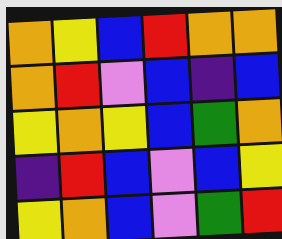[["orange", "yellow", "blue", "red", "orange", "orange"], ["orange", "red", "violet", "blue", "indigo", "blue"], ["yellow", "orange", "yellow", "blue", "green", "orange"], ["indigo", "red", "blue", "violet", "blue", "yellow"], ["yellow", "orange", "blue", "violet", "green", "red"]]